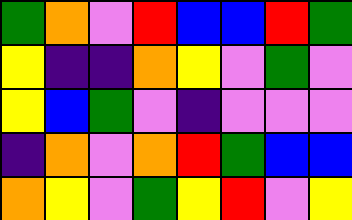[["green", "orange", "violet", "red", "blue", "blue", "red", "green"], ["yellow", "indigo", "indigo", "orange", "yellow", "violet", "green", "violet"], ["yellow", "blue", "green", "violet", "indigo", "violet", "violet", "violet"], ["indigo", "orange", "violet", "orange", "red", "green", "blue", "blue"], ["orange", "yellow", "violet", "green", "yellow", "red", "violet", "yellow"]]